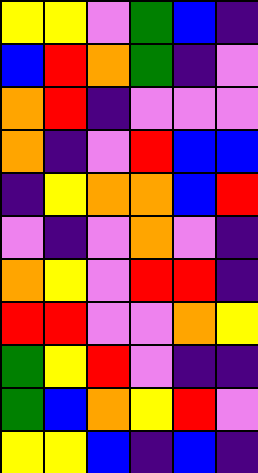[["yellow", "yellow", "violet", "green", "blue", "indigo"], ["blue", "red", "orange", "green", "indigo", "violet"], ["orange", "red", "indigo", "violet", "violet", "violet"], ["orange", "indigo", "violet", "red", "blue", "blue"], ["indigo", "yellow", "orange", "orange", "blue", "red"], ["violet", "indigo", "violet", "orange", "violet", "indigo"], ["orange", "yellow", "violet", "red", "red", "indigo"], ["red", "red", "violet", "violet", "orange", "yellow"], ["green", "yellow", "red", "violet", "indigo", "indigo"], ["green", "blue", "orange", "yellow", "red", "violet"], ["yellow", "yellow", "blue", "indigo", "blue", "indigo"]]